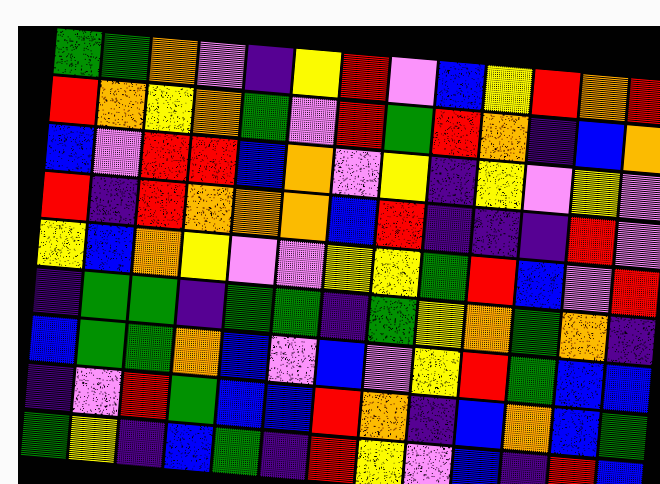[["green", "green", "orange", "violet", "indigo", "yellow", "red", "violet", "blue", "yellow", "red", "orange", "red"], ["red", "orange", "yellow", "orange", "green", "violet", "red", "green", "red", "orange", "indigo", "blue", "orange"], ["blue", "violet", "red", "red", "blue", "orange", "violet", "yellow", "indigo", "yellow", "violet", "yellow", "violet"], ["red", "indigo", "red", "orange", "orange", "orange", "blue", "red", "indigo", "indigo", "indigo", "red", "violet"], ["yellow", "blue", "orange", "yellow", "violet", "violet", "yellow", "yellow", "green", "red", "blue", "violet", "red"], ["indigo", "green", "green", "indigo", "green", "green", "indigo", "green", "yellow", "orange", "green", "orange", "indigo"], ["blue", "green", "green", "orange", "blue", "violet", "blue", "violet", "yellow", "red", "green", "blue", "blue"], ["indigo", "violet", "red", "green", "blue", "blue", "red", "orange", "indigo", "blue", "orange", "blue", "green"], ["green", "yellow", "indigo", "blue", "green", "indigo", "red", "yellow", "violet", "blue", "indigo", "red", "blue"]]